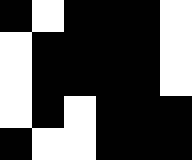[["black", "white", "black", "black", "black", "white"], ["white", "black", "black", "black", "black", "white"], ["white", "black", "black", "black", "black", "white"], ["white", "black", "white", "black", "black", "black"], ["black", "white", "white", "black", "black", "black"]]